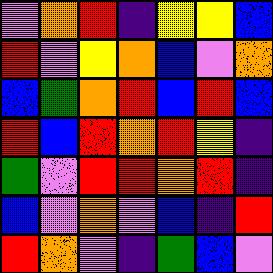[["violet", "orange", "red", "indigo", "yellow", "yellow", "blue"], ["red", "violet", "yellow", "orange", "blue", "violet", "orange"], ["blue", "green", "orange", "red", "blue", "red", "blue"], ["red", "blue", "red", "orange", "red", "yellow", "indigo"], ["green", "violet", "red", "red", "orange", "red", "indigo"], ["blue", "violet", "orange", "violet", "blue", "indigo", "red"], ["red", "orange", "violet", "indigo", "green", "blue", "violet"]]